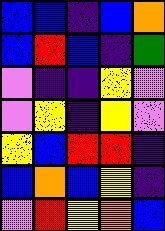[["blue", "blue", "indigo", "blue", "orange"], ["blue", "red", "blue", "indigo", "green"], ["violet", "indigo", "indigo", "yellow", "violet"], ["violet", "yellow", "indigo", "yellow", "violet"], ["yellow", "blue", "red", "red", "indigo"], ["blue", "orange", "blue", "yellow", "indigo"], ["violet", "red", "yellow", "orange", "blue"]]